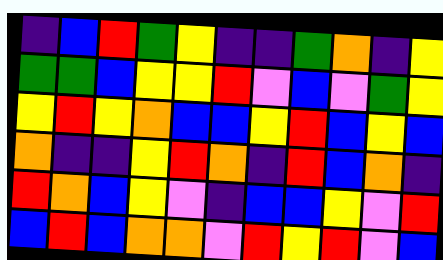[["indigo", "blue", "red", "green", "yellow", "indigo", "indigo", "green", "orange", "indigo", "yellow"], ["green", "green", "blue", "yellow", "yellow", "red", "violet", "blue", "violet", "green", "yellow"], ["yellow", "red", "yellow", "orange", "blue", "blue", "yellow", "red", "blue", "yellow", "blue"], ["orange", "indigo", "indigo", "yellow", "red", "orange", "indigo", "red", "blue", "orange", "indigo"], ["red", "orange", "blue", "yellow", "violet", "indigo", "blue", "blue", "yellow", "violet", "red"], ["blue", "red", "blue", "orange", "orange", "violet", "red", "yellow", "red", "violet", "blue"]]